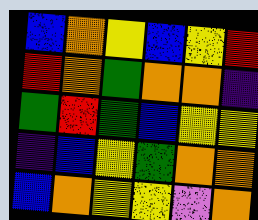[["blue", "orange", "yellow", "blue", "yellow", "red"], ["red", "orange", "green", "orange", "orange", "indigo"], ["green", "red", "green", "blue", "yellow", "yellow"], ["indigo", "blue", "yellow", "green", "orange", "orange"], ["blue", "orange", "yellow", "yellow", "violet", "orange"]]